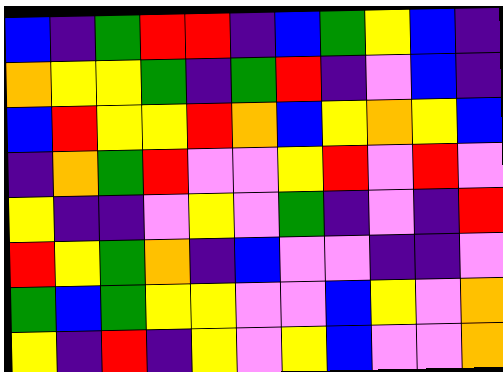[["blue", "indigo", "green", "red", "red", "indigo", "blue", "green", "yellow", "blue", "indigo"], ["orange", "yellow", "yellow", "green", "indigo", "green", "red", "indigo", "violet", "blue", "indigo"], ["blue", "red", "yellow", "yellow", "red", "orange", "blue", "yellow", "orange", "yellow", "blue"], ["indigo", "orange", "green", "red", "violet", "violet", "yellow", "red", "violet", "red", "violet"], ["yellow", "indigo", "indigo", "violet", "yellow", "violet", "green", "indigo", "violet", "indigo", "red"], ["red", "yellow", "green", "orange", "indigo", "blue", "violet", "violet", "indigo", "indigo", "violet"], ["green", "blue", "green", "yellow", "yellow", "violet", "violet", "blue", "yellow", "violet", "orange"], ["yellow", "indigo", "red", "indigo", "yellow", "violet", "yellow", "blue", "violet", "violet", "orange"]]